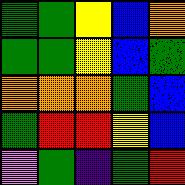[["green", "green", "yellow", "blue", "orange"], ["green", "green", "yellow", "blue", "green"], ["orange", "orange", "orange", "green", "blue"], ["green", "red", "red", "yellow", "blue"], ["violet", "green", "indigo", "green", "red"]]